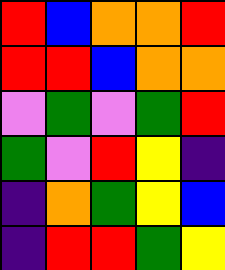[["red", "blue", "orange", "orange", "red"], ["red", "red", "blue", "orange", "orange"], ["violet", "green", "violet", "green", "red"], ["green", "violet", "red", "yellow", "indigo"], ["indigo", "orange", "green", "yellow", "blue"], ["indigo", "red", "red", "green", "yellow"]]